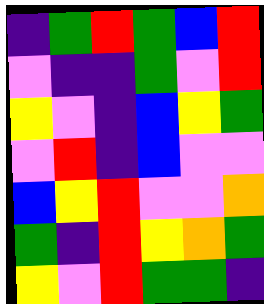[["indigo", "green", "red", "green", "blue", "red"], ["violet", "indigo", "indigo", "green", "violet", "red"], ["yellow", "violet", "indigo", "blue", "yellow", "green"], ["violet", "red", "indigo", "blue", "violet", "violet"], ["blue", "yellow", "red", "violet", "violet", "orange"], ["green", "indigo", "red", "yellow", "orange", "green"], ["yellow", "violet", "red", "green", "green", "indigo"]]